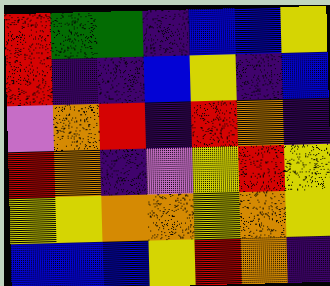[["red", "green", "green", "indigo", "blue", "blue", "yellow"], ["red", "indigo", "indigo", "blue", "yellow", "indigo", "blue"], ["violet", "orange", "red", "indigo", "red", "orange", "indigo"], ["red", "orange", "indigo", "violet", "yellow", "red", "yellow"], ["yellow", "yellow", "orange", "orange", "yellow", "orange", "yellow"], ["blue", "blue", "blue", "yellow", "red", "orange", "indigo"]]